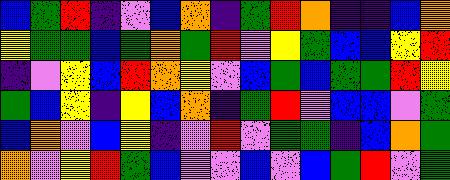[["blue", "green", "red", "indigo", "violet", "blue", "orange", "indigo", "green", "red", "orange", "indigo", "indigo", "blue", "orange"], ["yellow", "green", "green", "blue", "green", "orange", "green", "red", "violet", "yellow", "green", "blue", "blue", "yellow", "red"], ["indigo", "violet", "yellow", "blue", "red", "orange", "yellow", "violet", "blue", "green", "blue", "green", "green", "red", "yellow"], ["green", "blue", "yellow", "indigo", "yellow", "blue", "orange", "indigo", "green", "red", "violet", "blue", "blue", "violet", "green"], ["blue", "orange", "violet", "blue", "yellow", "indigo", "violet", "red", "violet", "green", "green", "indigo", "blue", "orange", "green"], ["orange", "violet", "yellow", "red", "green", "blue", "violet", "violet", "blue", "violet", "blue", "green", "red", "violet", "green"]]